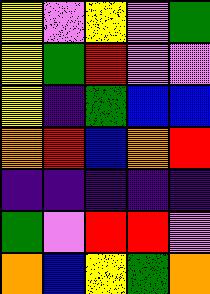[["yellow", "violet", "yellow", "violet", "green"], ["yellow", "green", "red", "violet", "violet"], ["yellow", "indigo", "green", "blue", "blue"], ["orange", "red", "blue", "orange", "red"], ["indigo", "indigo", "indigo", "indigo", "indigo"], ["green", "violet", "red", "red", "violet"], ["orange", "blue", "yellow", "green", "orange"]]